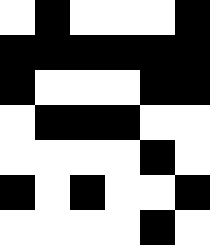[["white", "black", "white", "white", "white", "black"], ["black", "black", "black", "black", "black", "black"], ["black", "white", "white", "white", "black", "black"], ["white", "black", "black", "black", "white", "white"], ["white", "white", "white", "white", "black", "white"], ["black", "white", "black", "white", "white", "black"], ["white", "white", "white", "white", "black", "white"]]